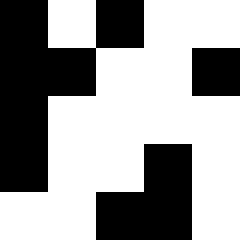[["black", "white", "black", "white", "white"], ["black", "black", "white", "white", "black"], ["black", "white", "white", "white", "white"], ["black", "white", "white", "black", "white"], ["white", "white", "black", "black", "white"]]